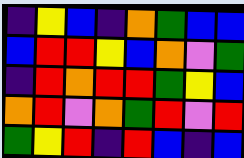[["indigo", "yellow", "blue", "indigo", "orange", "green", "blue", "blue"], ["blue", "red", "red", "yellow", "blue", "orange", "violet", "green"], ["indigo", "red", "orange", "red", "red", "green", "yellow", "blue"], ["orange", "red", "violet", "orange", "green", "red", "violet", "red"], ["green", "yellow", "red", "indigo", "red", "blue", "indigo", "blue"]]